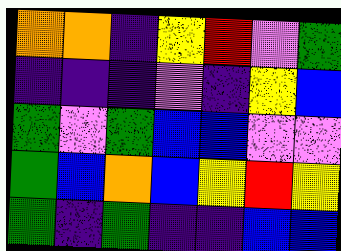[["orange", "orange", "indigo", "yellow", "red", "violet", "green"], ["indigo", "indigo", "indigo", "violet", "indigo", "yellow", "blue"], ["green", "violet", "green", "blue", "blue", "violet", "violet"], ["green", "blue", "orange", "blue", "yellow", "red", "yellow"], ["green", "indigo", "green", "indigo", "indigo", "blue", "blue"]]